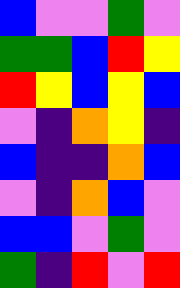[["blue", "violet", "violet", "green", "violet"], ["green", "green", "blue", "red", "yellow"], ["red", "yellow", "blue", "yellow", "blue"], ["violet", "indigo", "orange", "yellow", "indigo"], ["blue", "indigo", "indigo", "orange", "blue"], ["violet", "indigo", "orange", "blue", "violet"], ["blue", "blue", "violet", "green", "violet"], ["green", "indigo", "red", "violet", "red"]]